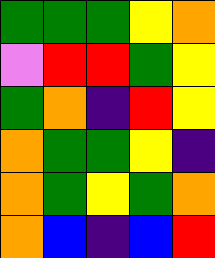[["green", "green", "green", "yellow", "orange"], ["violet", "red", "red", "green", "yellow"], ["green", "orange", "indigo", "red", "yellow"], ["orange", "green", "green", "yellow", "indigo"], ["orange", "green", "yellow", "green", "orange"], ["orange", "blue", "indigo", "blue", "red"]]